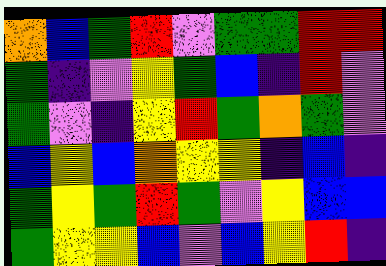[["orange", "blue", "green", "red", "violet", "green", "green", "red", "red"], ["green", "indigo", "violet", "yellow", "green", "blue", "indigo", "red", "violet"], ["green", "violet", "indigo", "yellow", "red", "green", "orange", "green", "violet"], ["blue", "yellow", "blue", "orange", "yellow", "yellow", "indigo", "blue", "indigo"], ["green", "yellow", "green", "red", "green", "violet", "yellow", "blue", "blue"], ["green", "yellow", "yellow", "blue", "violet", "blue", "yellow", "red", "indigo"]]